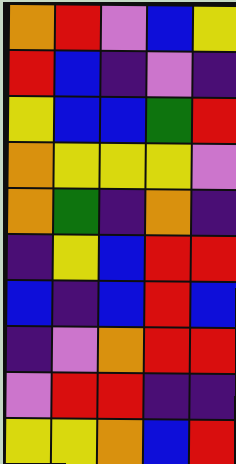[["orange", "red", "violet", "blue", "yellow"], ["red", "blue", "indigo", "violet", "indigo"], ["yellow", "blue", "blue", "green", "red"], ["orange", "yellow", "yellow", "yellow", "violet"], ["orange", "green", "indigo", "orange", "indigo"], ["indigo", "yellow", "blue", "red", "red"], ["blue", "indigo", "blue", "red", "blue"], ["indigo", "violet", "orange", "red", "red"], ["violet", "red", "red", "indigo", "indigo"], ["yellow", "yellow", "orange", "blue", "red"]]